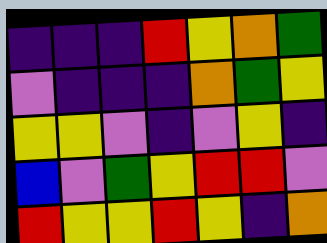[["indigo", "indigo", "indigo", "red", "yellow", "orange", "green"], ["violet", "indigo", "indigo", "indigo", "orange", "green", "yellow"], ["yellow", "yellow", "violet", "indigo", "violet", "yellow", "indigo"], ["blue", "violet", "green", "yellow", "red", "red", "violet"], ["red", "yellow", "yellow", "red", "yellow", "indigo", "orange"]]